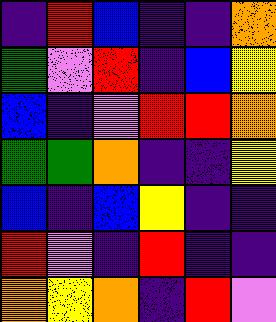[["indigo", "red", "blue", "indigo", "indigo", "orange"], ["green", "violet", "red", "indigo", "blue", "yellow"], ["blue", "indigo", "violet", "red", "red", "orange"], ["green", "green", "orange", "indigo", "indigo", "yellow"], ["blue", "indigo", "blue", "yellow", "indigo", "indigo"], ["red", "violet", "indigo", "red", "indigo", "indigo"], ["orange", "yellow", "orange", "indigo", "red", "violet"]]